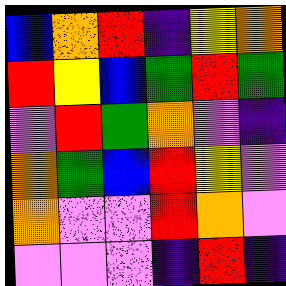[["blue", "orange", "red", "indigo", "yellow", "orange"], ["red", "yellow", "blue", "green", "red", "green"], ["violet", "red", "green", "orange", "violet", "indigo"], ["orange", "green", "blue", "red", "yellow", "violet"], ["orange", "violet", "violet", "red", "orange", "violet"], ["violet", "violet", "violet", "indigo", "red", "indigo"]]